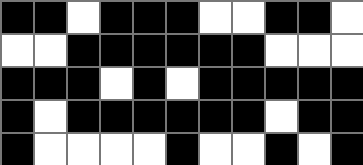[["black", "black", "white", "black", "black", "black", "white", "white", "black", "black", "white"], ["white", "white", "black", "black", "black", "black", "black", "black", "white", "white", "white"], ["black", "black", "black", "white", "black", "white", "black", "black", "black", "black", "black"], ["black", "white", "black", "black", "black", "black", "black", "black", "white", "black", "black"], ["black", "white", "white", "white", "white", "black", "white", "white", "black", "white", "black"]]